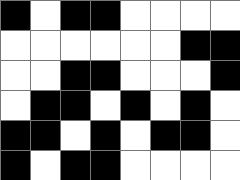[["black", "white", "black", "black", "white", "white", "white", "white"], ["white", "white", "white", "white", "white", "white", "black", "black"], ["white", "white", "black", "black", "white", "white", "white", "black"], ["white", "black", "black", "white", "black", "white", "black", "white"], ["black", "black", "white", "black", "white", "black", "black", "white"], ["black", "white", "black", "black", "white", "white", "white", "white"]]